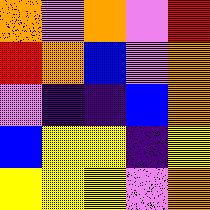[["orange", "violet", "orange", "violet", "red"], ["red", "orange", "blue", "violet", "orange"], ["violet", "indigo", "indigo", "blue", "orange"], ["blue", "yellow", "yellow", "indigo", "yellow"], ["yellow", "yellow", "yellow", "violet", "orange"]]